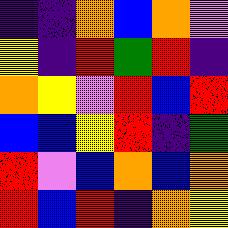[["indigo", "indigo", "orange", "blue", "orange", "violet"], ["yellow", "indigo", "red", "green", "red", "indigo"], ["orange", "yellow", "violet", "red", "blue", "red"], ["blue", "blue", "yellow", "red", "indigo", "green"], ["red", "violet", "blue", "orange", "blue", "orange"], ["red", "blue", "red", "indigo", "orange", "yellow"]]